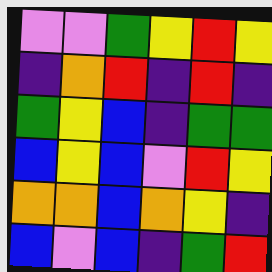[["violet", "violet", "green", "yellow", "red", "yellow"], ["indigo", "orange", "red", "indigo", "red", "indigo"], ["green", "yellow", "blue", "indigo", "green", "green"], ["blue", "yellow", "blue", "violet", "red", "yellow"], ["orange", "orange", "blue", "orange", "yellow", "indigo"], ["blue", "violet", "blue", "indigo", "green", "red"]]